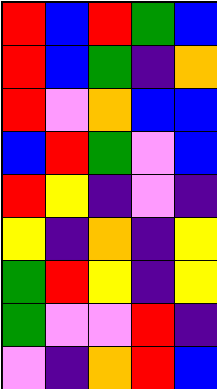[["red", "blue", "red", "green", "blue"], ["red", "blue", "green", "indigo", "orange"], ["red", "violet", "orange", "blue", "blue"], ["blue", "red", "green", "violet", "blue"], ["red", "yellow", "indigo", "violet", "indigo"], ["yellow", "indigo", "orange", "indigo", "yellow"], ["green", "red", "yellow", "indigo", "yellow"], ["green", "violet", "violet", "red", "indigo"], ["violet", "indigo", "orange", "red", "blue"]]